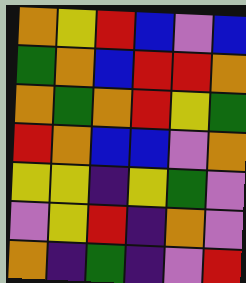[["orange", "yellow", "red", "blue", "violet", "blue"], ["green", "orange", "blue", "red", "red", "orange"], ["orange", "green", "orange", "red", "yellow", "green"], ["red", "orange", "blue", "blue", "violet", "orange"], ["yellow", "yellow", "indigo", "yellow", "green", "violet"], ["violet", "yellow", "red", "indigo", "orange", "violet"], ["orange", "indigo", "green", "indigo", "violet", "red"]]